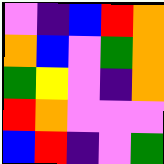[["violet", "indigo", "blue", "red", "orange"], ["orange", "blue", "violet", "green", "orange"], ["green", "yellow", "violet", "indigo", "orange"], ["red", "orange", "violet", "violet", "violet"], ["blue", "red", "indigo", "violet", "green"]]